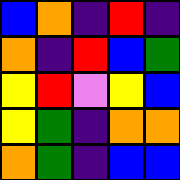[["blue", "orange", "indigo", "red", "indigo"], ["orange", "indigo", "red", "blue", "green"], ["yellow", "red", "violet", "yellow", "blue"], ["yellow", "green", "indigo", "orange", "orange"], ["orange", "green", "indigo", "blue", "blue"]]